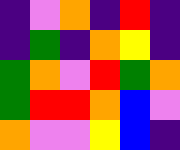[["indigo", "violet", "orange", "indigo", "red", "indigo"], ["indigo", "green", "indigo", "orange", "yellow", "indigo"], ["green", "orange", "violet", "red", "green", "orange"], ["green", "red", "red", "orange", "blue", "violet"], ["orange", "violet", "violet", "yellow", "blue", "indigo"]]